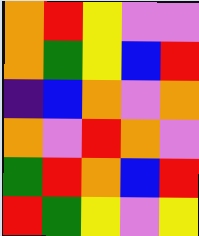[["orange", "red", "yellow", "violet", "violet"], ["orange", "green", "yellow", "blue", "red"], ["indigo", "blue", "orange", "violet", "orange"], ["orange", "violet", "red", "orange", "violet"], ["green", "red", "orange", "blue", "red"], ["red", "green", "yellow", "violet", "yellow"]]